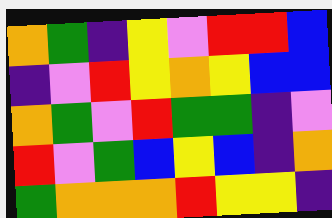[["orange", "green", "indigo", "yellow", "violet", "red", "red", "blue"], ["indigo", "violet", "red", "yellow", "orange", "yellow", "blue", "blue"], ["orange", "green", "violet", "red", "green", "green", "indigo", "violet"], ["red", "violet", "green", "blue", "yellow", "blue", "indigo", "orange"], ["green", "orange", "orange", "orange", "red", "yellow", "yellow", "indigo"]]